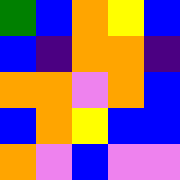[["green", "blue", "orange", "yellow", "blue"], ["blue", "indigo", "orange", "orange", "indigo"], ["orange", "orange", "violet", "orange", "blue"], ["blue", "orange", "yellow", "blue", "blue"], ["orange", "violet", "blue", "violet", "violet"]]